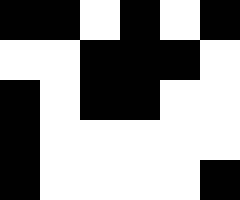[["black", "black", "white", "black", "white", "black"], ["white", "white", "black", "black", "black", "white"], ["black", "white", "black", "black", "white", "white"], ["black", "white", "white", "white", "white", "white"], ["black", "white", "white", "white", "white", "black"]]